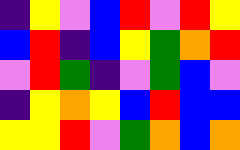[["indigo", "yellow", "violet", "blue", "red", "violet", "red", "yellow"], ["blue", "red", "indigo", "blue", "yellow", "green", "orange", "red"], ["violet", "red", "green", "indigo", "violet", "green", "blue", "violet"], ["indigo", "yellow", "orange", "yellow", "blue", "red", "blue", "blue"], ["yellow", "yellow", "red", "violet", "green", "orange", "blue", "orange"]]